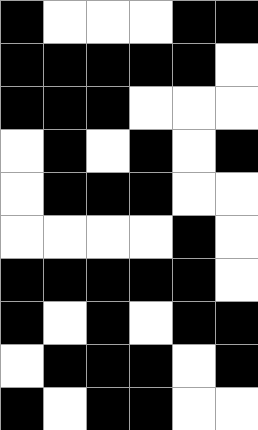[["black", "white", "white", "white", "black", "black"], ["black", "black", "black", "black", "black", "white"], ["black", "black", "black", "white", "white", "white"], ["white", "black", "white", "black", "white", "black"], ["white", "black", "black", "black", "white", "white"], ["white", "white", "white", "white", "black", "white"], ["black", "black", "black", "black", "black", "white"], ["black", "white", "black", "white", "black", "black"], ["white", "black", "black", "black", "white", "black"], ["black", "white", "black", "black", "white", "white"]]